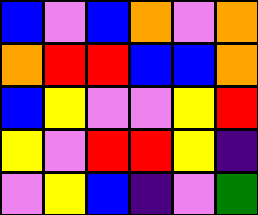[["blue", "violet", "blue", "orange", "violet", "orange"], ["orange", "red", "red", "blue", "blue", "orange"], ["blue", "yellow", "violet", "violet", "yellow", "red"], ["yellow", "violet", "red", "red", "yellow", "indigo"], ["violet", "yellow", "blue", "indigo", "violet", "green"]]